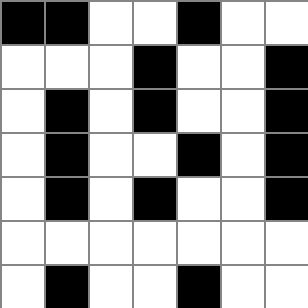[["black", "black", "white", "white", "black", "white", "white"], ["white", "white", "white", "black", "white", "white", "black"], ["white", "black", "white", "black", "white", "white", "black"], ["white", "black", "white", "white", "black", "white", "black"], ["white", "black", "white", "black", "white", "white", "black"], ["white", "white", "white", "white", "white", "white", "white"], ["white", "black", "white", "white", "black", "white", "white"]]